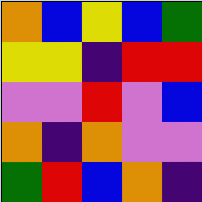[["orange", "blue", "yellow", "blue", "green"], ["yellow", "yellow", "indigo", "red", "red"], ["violet", "violet", "red", "violet", "blue"], ["orange", "indigo", "orange", "violet", "violet"], ["green", "red", "blue", "orange", "indigo"]]